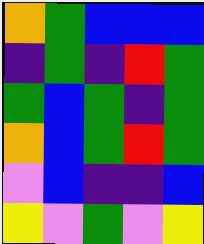[["orange", "green", "blue", "blue", "blue"], ["indigo", "green", "indigo", "red", "green"], ["green", "blue", "green", "indigo", "green"], ["orange", "blue", "green", "red", "green"], ["violet", "blue", "indigo", "indigo", "blue"], ["yellow", "violet", "green", "violet", "yellow"]]